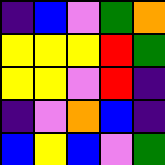[["indigo", "blue", "violet", "green", "orange"], ["yellow", "yellow", "yellow", "red", "green"], ["yellow", "yellow", "violet", "red", "indigo"], ["indigo", "violet", "orange", "blue", "indigo"], ["blue", "yellow", "blue", "violet", "green"]]